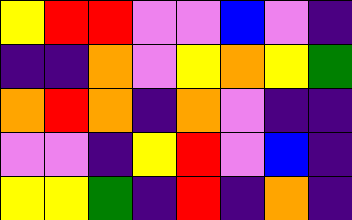[["yellow", "red", "red", "violet", "violet", "blue", "violet", "indigo"], ["indigo", "indigo", "orange", "violet", "yellow", "orange", "yellow", "green"], ["orange", "red", "orange", "indigo", "orange", "violet", "indigo", "indigo"], ["violet", "violet", "indigo", "yellow", "red", "violet", "blue", "indigo"], ["yellow", "yellow", "green", "indigo", "red", "indigo", "orange", "indigo"]]